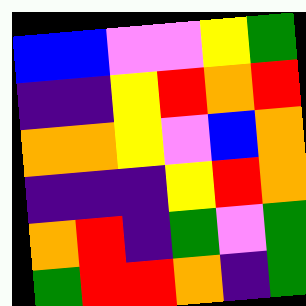[["blue", "blue", "violet", "violet", "yellow", "green"], ["indigo", "indigo", "yellow", "red", "orange", "red"], ["orange", "orange", "yellow", "violet", "blue", "orange"], ["indigo", "indigo", "indigo", "yellow", "red", "orange"], ["orange", "red", "indigo", "green", "violet", "green"], ["green", "red", "red", "orange", "indigo", "green"]]